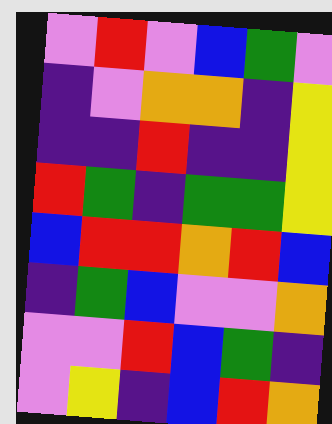[["violet", "red", "violet", "blue", "green", "violet"], ["indigo", "violet", "orange", "orange", "indigo", "yellow"], ["indigo", "indigo", "red", "indigo", "indigo", "yellow"], ["red", "green", "indigo", "green", "green", "yellow"], ["blue", "red", "red", "orange", "red", "blue"], ["indigo", "green", "blue", "violet", "violet", "orange"], ["violet", "violet", "red", "blue", "green", "indigo"], ["violet", "yellow", "indigo", "blue", "red", "orange"]]